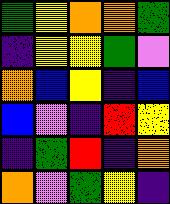[["green", "yellow", "orange", "orange", "green"], ["indigo", "yellow", "yellow", "green", "violet"], ["orange", "blue", "yellow", "indigo", "blue"], ["blue", "violet", "indigo", "red", "yellow"], ["indigo", "green", "red", "indigo", "orange"], ["orange", "violet", "green", "yellow", "indigo"]]